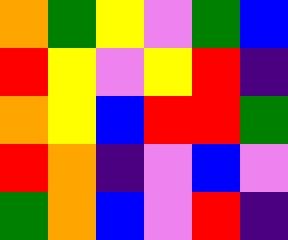[["orange", "green", "yellow", "violet", "green", "blue"], ["red", "yellow", "violet", "yellow", "red", "indigo"], ["orange", "yellow", "blue", "red", "red", "green"], ["red", "orange", "indigo", "violet", "blue", "violet"], ["green", "orange", "blue", "violet", "red", "indigo"]]